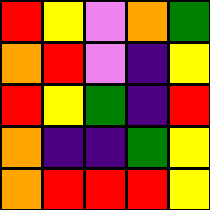[["red", "yellow", "violet", "orange", "green"], ["orange", "red", "violet", "indigo", "yellow"], ["red", "yellow", "green", "indigo", "red"], ["orange", "indigo", "indigo", "green", "yellow"], ["orange", "red", "red", "red", "yellow"]]